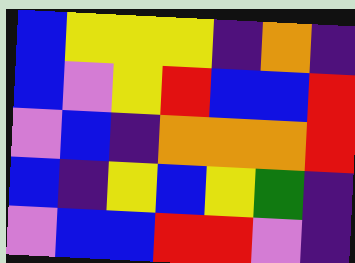[["blue", "yellow", "yellow", "yellow", "indigo", "orange", "indigo"], ["blue", "violet", "yellow", "red", "blue", "blue", "red"], ["violet", "blue", "indigo", "orange", "orange", "orange", "red"], ["blue", "indigo", "yellow", "blue", "yellow", "green", "indigo"], ["violet", "blue", "blue", "red", "red", "violet", "indigo"]]